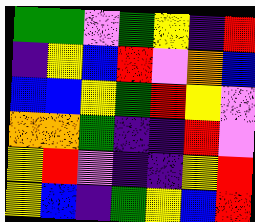[["green", "green", "violet", "green", "yellow", "indigo", "red"], ["indigo", "yellow", "blue", "red", "violet", "orange", "blue"], ["blue", "blue", "yellow", "green", "red", "yellow", "violet"], ["orange", "orange", "green", "indigo", "indigo", "red", "violet"], ["yellow", "red", "violet", "indigo", "indigo", "yellow", "red"], ["yellow", "blue", "indigo", "green", "yellow", "blue", "red"]]